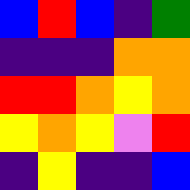[["blue", "red", "blue", "indigo", "green"], ["indigo", "indigo", "indigo", "orange", "orange"], ["red", "red", "orange", "yellow", "orange"], ["yellow", "orange", "yellow", "violet", "red"], ["indigo", "yellow", "indigo", "indigo", "blue"]]